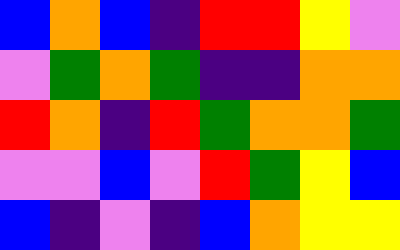[["blue", "orange", "blue", "indigo", "red", "red", "yellow", "violet"], ["violet", "green", "orange", "green", "indigo", "indigo", "orange", "orange"], ["red", "orange", "indigo", "red", "green", "orange", "orange", "green"], ["violet", "violet", "blue", "violet", "red", "green", "yellow", "blue"], ["blue", "indigo", "violet", "indigo", "blue", "orange", "yellow", "yellow"]]